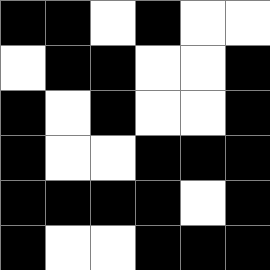[["black", "black", "white", "black", "white", "white"], ["white", "black", "black", "white", "white", "black"], ["black", "white", "black", "white", "white", "black"], ["black", "white", "white", "black", "black", "black"], ["black", "black", "black", "black", "white", "black"], ["black", "white", "white", "black", "black", "black"]]